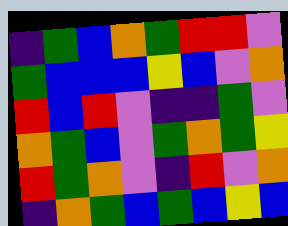[["indigo", "green", "blue", "orange", "green", "red", "red", "violet"], ["green", "blue", "blue", "blue", "yellow", "blue", "violet", "orange"], ["red", "blue", "red", "violet", "indigo", "indigo", "green", "violet"], ["orange", "green", "blue", "violet", "green", "orange", "green", "yellow"], ["red", "green", "orange", "violet", "indigo", "red", "violet", "orange"], ["indigo", "orange", "green", "blue", "green", "blue", "yellow", "blue"]]